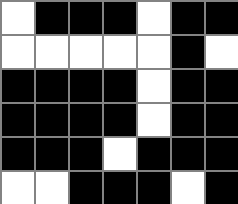[["white", "black", "black", "black", "white", "black", "black"], ["white", "white", "white", "white", "white", "black", "white"], ["black", "black", "black", "black", "white", "black", "black"], ["black", "black", "black", "black", "white", "black", "black"], ["black", "black", "black", "white", "black", "black", "black"], ["white", "white", "black", "black", "black", "white", "black"]]